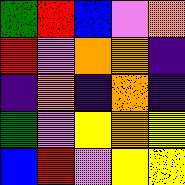[["green", "red", "blue", "violet", "orange"], ["red", "violet", "orange", "orange", "indigo"], ["indigo", "orange", "indigo", "orange", "indigo"], ["green", "violet", "yellow", "orange", "yellow"], ["blue", "red", "violet", "yellow", "yellow"]]